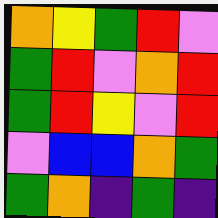[["orange", "yellow", "green", "red", "violet"], ["green", "red", "violet", "orange", "red"], ["green", "red", "yellow", "violet", "red"], ["violet", "blue", "blue", "orange", "green"], ["green", "orange", "indigo", "green", "indigo"]]